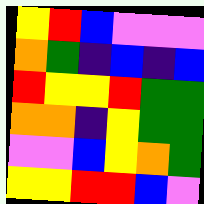[["yellow", "red", "blue", "violet", "violet", "violet"], ["orange", "green", "indigo", "blue", "indigo", "blue"], ["red", "yellow", "yellow", "red", "green", "green"], ["orange", "orange", "indigo", "yellow", "green", "green"], ["violet", "violet", "blue", "yellow", "orange", "green"], ["yellow", "yellow", "red", "red", "blue", "violet"]]